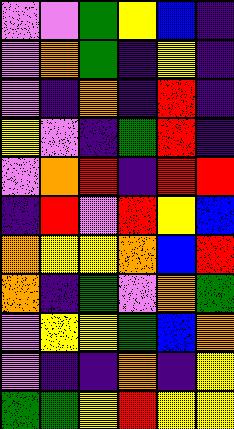[["violet", "violet", "green", "yellow", "blue", "indigo"], ["violet", "orange", "green", "indigo", "yellow", "indigo"], ["violet", "indigo", "orange", "indigo", "red", "indigo"], ["yellow", "violet", "indigo", "green", "red", "indigo"], ["violet", "orange", "red", "indigo", "red", "red"], ["indigo", "red", "violet", "red", "yellow", "blue"], ["orange", "yellow", "yellow", "orange", "blue", "red"], ["orange", "indigo", "green", "violet", "orange", "green"], ["violet", "yellow", "yellow", "green", "blue", "orange"], ["violet", "indigo", "indigo", "orange", "indigo", "yellow"], ["green", "green", "yellow", "red", "yellow", "yellow"]]